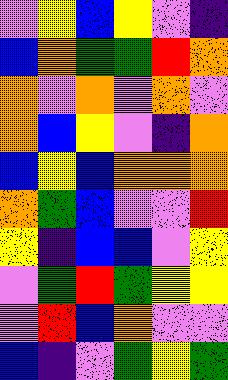[["violet", "yellow", "blue", "yellow", "violet", "indigo"], ["blue", "orange", "green", "green", "red", "orange"], ["orange", "violet", "orange", "violet", "orange", "violet"], ["orange", "blue", "yellow", "violet", "indigo", "orange"], ["blue", "yellow", "blue", "orange", "orange", "orange"], ["orange", "green", "blue", "violet", "violet", "red"], ["yellow", "indigo", "blue", "blue", "violet", "yellow"], ["violet", "green", "red", "green", "yellow", "yellow"], ["violet", "red", "blue", "orange", "violet", "violet"], ["blue", "indigo", "violet", "green", "yellow", "green"]]